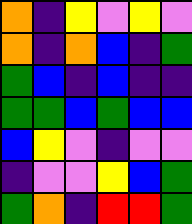[["orange", "indigo", "yellow", "violet", "yellow", "violet"], ["orange", "indigo", "orange", "blue", "indigo", "green"], ["green", "blue", "indigo", "blue", "indigo", "indigo"], ["green", "green", "blue", "green", "blue", "blue"], ["blue", "yellow", "violet", "indigo", "violet", "violet"], ["indigo", "violet", "violet", "yellow", "blue", "green"], ["green", "orange", "indigo", "red", "red", "green"]]